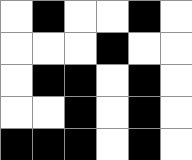[["white", "black", "white", "white", "black", "white"], ["white", "white", "white", "black", "white", "white"], ["white", "black", "black", "white", "black", "white"], ["white", "white", "black", "white", "black", "white"], ["black", "black", "black", "white", "black", "white"]]